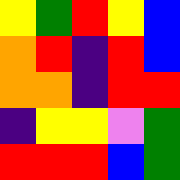[["yellow", "green", "red", "yellow", "blue"], ["orange", "red", "indigo", "red", "blue"], ["orange", "orange", "indigo", "red", "red"], ["indigo", "yellow", "yellow", "violet", "green"], ["red", "red", "red", "blue", "green"]]